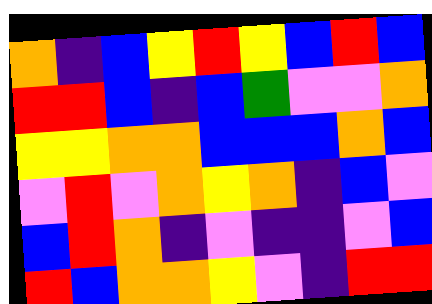[["orange", "indigo", "blue", "yellow", "red", "yellow", "blue", "red", "blue"], ["red", "red", "blue", "indigo", "blue", "green", "violet", "violet", "orange"], ["yellow", "yellow", "orange", "orange", "blue", "blue", "blue", "orange", "blue"], ["violet", "red", "violet", "orange", "yellow", "orange", "indigo", "blue", "violet"], ["blue", "red", "orange", "indigo", "violet", "indigo", "indigo", "violet", "blue"], ["red", "blue", "orange", "orange", "yellow", "violet", "indigo", "red", "red"]]